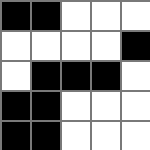[["black", "black", "white", "white", "white"], ["white", "white", "white", "white", "black"], ["white", "black", "black", "black", "white"], ["black", "black", "white", "white", "white"], ["black", "black", "white", "white", "white"]]